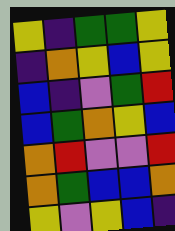[["yellow", "indigo", "green", "green", "yellow"], ["indigo", "orange", "yellow", "blue", "yellow"], ["blue", "indigo", "violet", "green", "red"], ["blue", "green", "orange", "yellow", "blue"], ["orange", "red", "violet", "violet", "red"], ["orange", "green", "blue", "blue", "orange"], ["yellow", "violet", "yellow", "blue", "indigo"]]